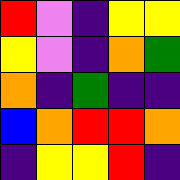[["red", "violet", "indigo", "yellow", "yellow"], ["yellow", "violet", "indigo", "orange", "green"], ["orange", "indigo", "green", "indigo", "indigo"], ["blue", "orange", "red", "red", "orange"], ["indigo", "yellow", "yellow", "red", "indigo"]]